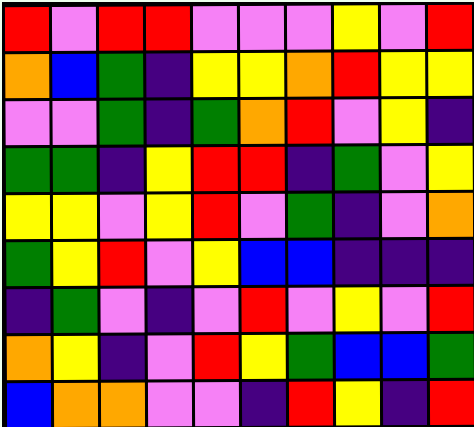[["red", "violet", "red", "red", "violet", "violet", "violet", "yellow", "violet", "red"], ["orange", "blue", "green", "indigo", "yellow", "yellow", "orange", "red", "yellow", "yellow"], ["violet", "violet", "green", "indigo", "green", "orange", "red", "violet", "yellow", "indigo"], ["green", "green", "indigo", "yellow", "red", "red", "indigo", "green", "violet", "yellow"], ["yellow", "yellow", "violet", "yellow", "red", "violet", "green", "indigo", "violet", "orange"], ["green", "yellow", "red", "violet", "yellow", "blue", "blue", "indigo", "indigo", "indigo"], ["indigo", "green", "violet", "indigo", "violet", "red", "violet", "yellow", "violet", "red"], ["orange", "yellow", "indigo", "violet", "red", "yellow", "green", "blue", "blue", "green"], ["blue", "orange", "orange", "violet", "violet", "indigo", "red", "yellow", "indigo", "red"]]